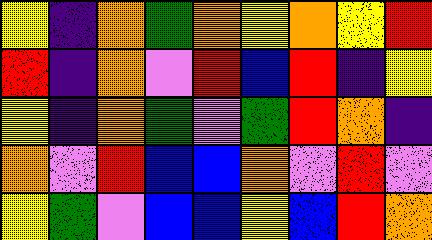[["yellow", "indigo", "orange", "green", "orange", "yellow", "orange", "yellow", "red"], ["red", "indigo", "orange", "violet", "red", "blue", "red", "indigo", "yellow"], ["yellow", "indigo", "orange", "green", "violet", "green", "red", "orange", "indigo"], ["orange", "violet", "red", "blue", "blue", "orange", "violet", "red", "violet"], ["yellow", "green", "violet", "blue", "blue", "yellow", "blue", "red", "orange"]]